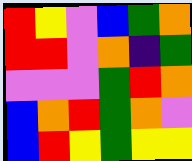[["red", "yellow", "violet", "blue", "green", "orange"], ["red", "red", "violet", "orange", "indigo", "green"], ["violet", "violet", "violet", "green", "red", "orange"], ["blue", "orange", "red", "green", "orange", "violet"], ["blue", "red", "yellow", "green", "yellow", "yellow"]]